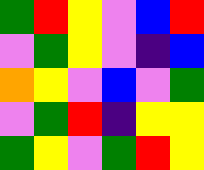[["green", "red", "yellow", "violet", "blue", "red"], ["violet", "green", "yellow", "violet", "indigo", "blue"], ["orange", "yellow", "violet", "blue", "violet", "green"], ["violet", "green", "red", "indigo", "yellow", "yellow"], ["green", "yellow", "violet", "green", "red", "yellow"]]